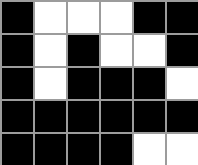[["black", "white", "white", "white", "black", "black"], ["black", "white", "black", "white", "white", "black"], ["black", "white", "black", "black", "black", "white"], ["black", "black", "black", "black", "black", "black"], ["black", "black", "black", "black", "white", "white"]]